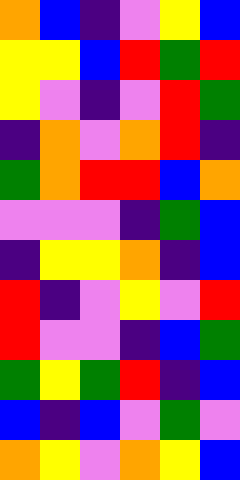[["orange", "blue", "indigo", "violet", "yellow", "blue"], ["yellow", "yellow", "blue", "red", "green", "red"], ["yellow", "violet", "indigo", "violet", "red", "green"], ["indigo", "orange", "violet", "orange", "red", "indigo"], ["green", "orange", "red", "red", "blue", "orange"], ["violet", "violet", "violet", "indigo", "green", "blue"], ["indigo", "yellow", "yellow", "orange", "indigo", "blue"], ["red", "indigo", "violet", "yellow", "violet", "red"], ["red", "violet", "violet", "indigo", "blue", "green"], ["green", "yellow", "green", "red", "indigo", "blue"], ["blue", "indigo", "blue", "violet", "green", "violet"], ["orange", "yellow", "violet", "orange", "yellow", "blue"]]